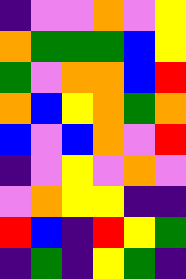[["indigo", "violet", "violet", "orange", "violet", "yellow"], ["orange", "green", "green", "green", "blue", "yellow"], ["green", "violet", "orange", "orange", "blue", "red"], ["orange", "blue", "yellow", "orange", "green", "orange"], ["blue", "violet", "blue", "orange", "violet", "red"], ["indigo", "violet", "yellow", "violet", "orange", "violet"], ["violet", "orange", "yellow", "yellow", "indigo", "indigo"], ["red", "blue", "indigo", "red", "yellow", "green"], ["indigo", "green", "indigo", "yellow", "green", "indigo"]]